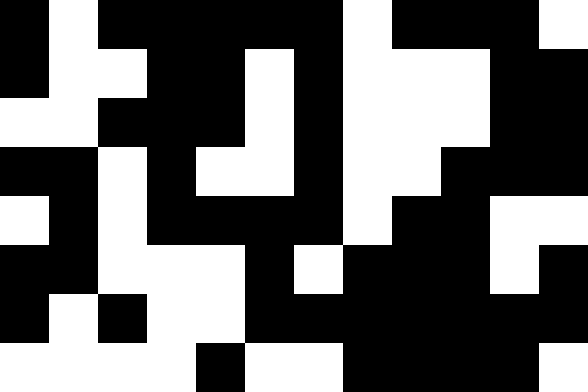[["black", "white", "black", "black", "black", "black", "black", "white", "black", "black", "black", "white"], ["black", "white", "white", "black", "black", "white", "black", "white", "white", "white", "black", "black"], ["white", "white", "black", "black", "black", "white", "black", "white", "white", "white", "black", "black"], ["black", "black", "white", "black", "white", "white", "black", "white", "white", "black", "black", "black"], ["white", "black", "white", "black", "black", "black", "black", "white", "black", "black", "white", "white"], ["black", "black", "white", "white", "white", "black", "white", "black", "black", "black", "white", "black"], ["black", "white", "black", "white", "white", "black", "black", "black", "black", "black", "black", "black"], ["white", "white", "white", "white", "black", "white", "white", "black", "black", "black", "black", "white"]]